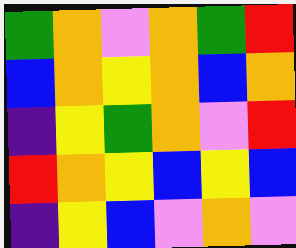[["green", "orange", "violet", "orange", "green", "red"], ["blue", "orange", "yellow", "orange", "blue", "orange"], ["indigo", "yellow", "green", "orange", "violet", "red"], ["red", "orange", "yellow", "blue", "yellow", "blue"], ["indigo", "yellow", "blue", "violet", "orange", "violet"]]